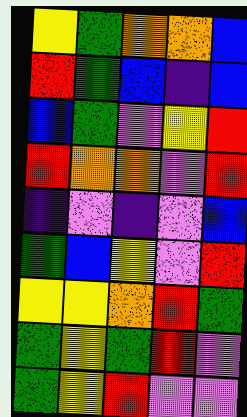[["yellow", "green", "orange", "orange", "blue"], ["red", "green", "blue", "indigo", "blue"], ["blue", "green", "violet", "yellow", "red"], ["red", "orange", "orange", "violet", "red"], ["indigo", "violet", "indigo", "violet", "blue"], ["green", "blue", "yellow", "violet", "red"], ["yellow", "yellow", "orange", "red", "green"], ["green", "yellow", "green", "red", "violet"], ["green", "yellow", "red", "violet", "violet"]]